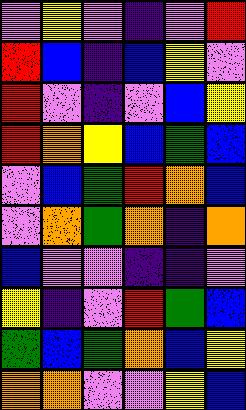[["violet", "yellow", "violet", "indigo", "violet", "red"], ["red", "blue", "indigo", "blue", "yellow", "violet"], ["red", "violet", "indigo", "violet", "blue", "yellow"], ["red", "orange", "yellow", "blue", "green", "blue"], ["violet", "blue", "green", "red", "orange", "blue"], ["violet", "orange", "green", "orange", "indigo", "orange"], ["blue", "violet", "violet", "indigo", "indigo", "violet"], ["yellow", "indigo", "violet", "red", "green", "blue"], ["green", "blue", "green", "orange", "blue", "yellow"], ["orange", "orange", "violet", "violet", "yellow", "blue"]]